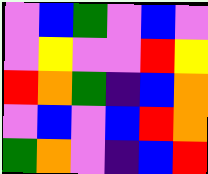[["violet", "blue", "green", "violet", "blue", "violet"], ["violet", "yellow", "violet", "violet", "red", "yellow"], ["red", "orange", "green", "indigo", "blue", "orange"], ["violet", "blue", "violet", "blue", "red", "orange"], ["green", "orange", "violet", "indigo", "blue", "red"]]